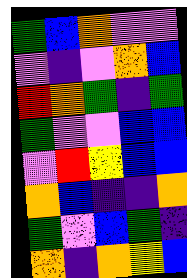[["green", "blue", "orange", "violet", "violet"], ["violet", "indigo", "violet", "orange", "blue"], ["red", "orange", "green", "indigo", "green"], ["green", "violet", "violet", "blue", "blue"], ["violet", "red", "yellow", "blue", "blue"], ["orange", "blue", "indigo", "indigo", "orange"], ["green", "violet", "blue", "green", "indigo"], ["orange", "indigo", "orange", "yellow", "blue"]]